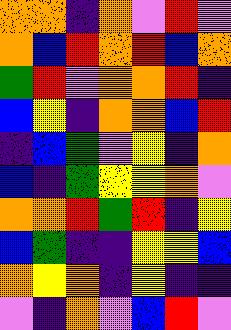[["orange", "orange", "indigo", "orange", "violet", "red", "violet"], ["orange", "blue", "red", "orange", "red", "blue", "orange"], ["green", "red", "violet", "orange", "orange", "red", "indigo"], ["blue", "yellow", "indigo", "orange", "orange", "blue", "red"], ["indigo", "blue", "green", "violet", "yellow", "indigo", "orange"], ["blue", "indigo", "green", "yellow", "yellow", "orange", "violet"], ["orange", "orange", "red", "green", "red", "indigo", "yellow"], ["blue", "green", "indigo", "indigo", "yellow", "yellow", "blue"], ["orange", "yellow", "orange", "indigo", "yellow", "indigo", "indigo"], ["violet", "indigo", "orange", "violet", "blue", "red", "violet"]]